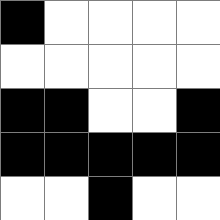[["black", "white", "white", "white", "white"], ["white", "white", "white", "white", "white"], ["black", "black", "white", "white", "black"], ["black", "black", "black", "black", "black"], ["white", "white", "black", "white", "white"]]